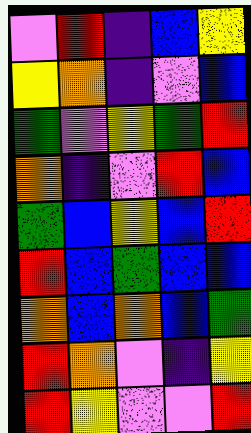[["violet", "red", "indigo", "blue", "yellow"], ["yellow", "orange", "indigo", "violet", "blue"], ["green", "violet", "yellow", "green", "red"], ["orange", "indigo", "violet", "red", "blue"], ["green", "blue", "yellow", "blue", "red"], ["red", "blue", "green", "blue", "blue"], ["orange", "blue", "orange", "blue", "green"], ["red", "orange", "violet", "indigo", "yellow"], ["red", "yellow", "violet", "violet", "red"]]